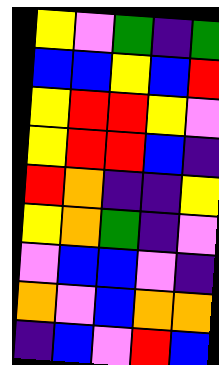[["yellow", "violet", "green", "indigo", "green"], ["blue", "blue", "yellow", "blue", "red"], ["yellow", "red", "red", "yellow", "violet"], ["yellow", "red", "red", "blue", "indigo"], ["red", "orange", "indigo", "indigo", "yellow"], ["yellow", "orange", "green", "indigo", "violet"], ["violet", "blue", "blue", "violet", "indigo"], ["orange", "violet", "blue", "orange", "orange"], ["indigo", "blue", "violet", "red", "blue"]]